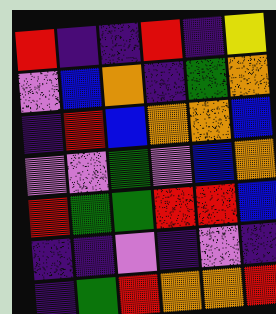[["red", "indigo", "indigo", "red", "indigo", "yellow"], ["violet", "blue", "orange", "indigo", "green", "orange"], ["indigo", "red", "blue", "orange", "orange", "blue"], ["violet", "violet", "green", "violet", "blue", "orange"], ["red", "green", "green", "red", "red", "blue"], ["indigo", "indigo", "violet", "indigo", "violet", "indigo"], ["indigo", "green", "red", "orange", "orange", "red"]]